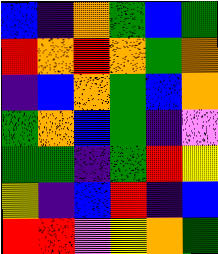[["blue", "indigo", "orange", "green", "blue", "green"], ["red", "orange", "red", "orange", "green", "orange"], ["indigo", "blue", "orange", "green", "blue", "orange"], ["green", "orange", "blue", "green", "indigo", "violet"], ["green", "green", "indigo", "green", "red", "yellow"], ["yellow", "indigo", "blue", "red", "indigo", "blue"], ["red", "red", "violet", "yellow", "orange", "green"]]